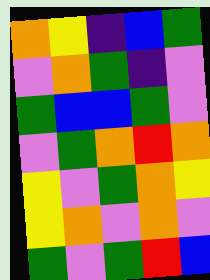[["orange", "yellow", "indigo", "blue", "green"], ["violet", "orange", "green", "indigo", "violet"], ["green", "blue", "blue", "green", "violet"], ["violet", "green", "orange", "red", "orange"], ["yellow", "violet", "green", "orange", "yellow"], ["yellow", "orange", "violet", "orange", "violet"], ["green", "violet", "green", "red", "blue"]]